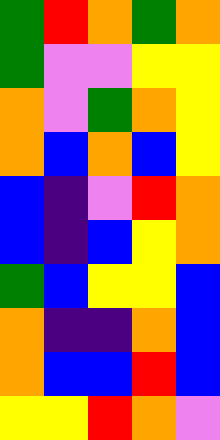[["green", "red", "orange", "green", "orange"], ["green", "violet", "violet", "yellow", "yellow"], ["orange", "violet", "green", "orange", "yellow"], ["orange", "blue", "orange", "blue", "yellow"], ["blue", "indigo", "violet", "red", "orange"], ["blue", "indigo", "blue", "yellow", "orange"], ["green", "blue", "yellow", "yellow", "blue"], ["orange", "indigo", "indigo", "orange", "blue"], ["orange", "blue", "blue", "red", "blue"], ["yellow", "yellow", "red", "orange", "violet"]]